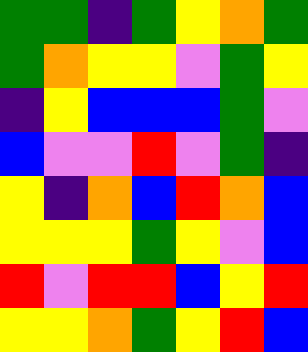[["green", "green", "indigo", "green", "yellow", "orange", "green"], ["green", "orange", "yellow", "yellow", "violet", "green", "yellow"], ["indigo", "yellow", "blue", "blue", "blue", "green", "violet"], ["blue", "violet", "violet", "red", "violet", "green", "indigo"], ["yellow", "indigo", "orange", "blue", "red", "orange", "blue"], ["yellow", "yellow", "yellow", "green", "yellow", "violet", "blue"], ["red", "violet", "red", "red", "blue", "yellow", "red"], ["yellow", "yellow", "orange", "green", "yellow", "red", "blue"]]